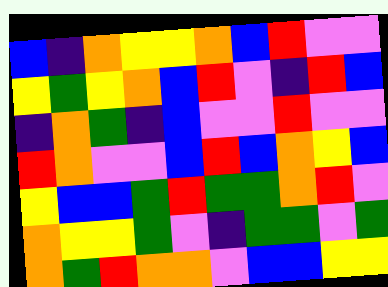[["blue", "indigo", "orange", "yellow", "yellow", "orange", "blue", "red", "violet", "violet"], ["yellow", "green", "yellow", "orange", "blue", "red", "violet", "indigo", "red", "blue"], ["indigo", "orange", "green", "indigo", "blue", "violet", "violet", "red", "violet", "violet"], ["red", "orange", "violet", "violet", "blue", "red", "blue", "orange", "yellow", "blue"], ["yellow", "blue", "blue", "green", "red", "green", "green", "orange", "red", "violet"], ["orange", "yellow", "yellow", "green", "violet", "indigo", "green", "green", "violet", "green"], ["orange", "green", "red", "orange", "orange", "violet", "blue", "blue", "yellow", "yellow"]]